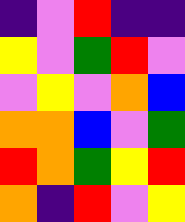[["indigo", "violet", "red", "indigo", "indigo"], ["yellow", "violet", "green", "red", "violet"], ["violet", "yellow", "violet", "orange", "blue"], ["orange", "orange", "blue", "violet", "green"], ["red", "orange", "green", "yellow", "red"], ["orange", "indigo", "red", "violet", "yellow"]]